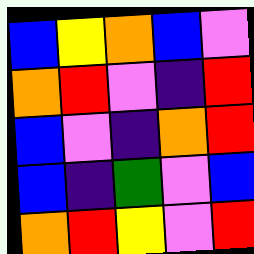[["blue", "yellow", "orange", "blue", "violet"], ["orange", "red", "violet", "indigo", "red"], ["blue", "violet", "indigo", "orange", "red"], ["blue", "indigo", "green", "violet", "blue"], ["orange", "red", "yellow", "violet", "red"]]